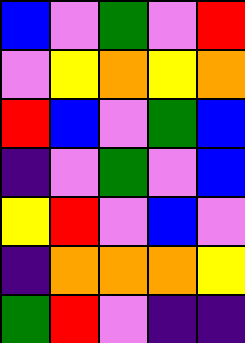[["blue", "violet", "green", "violet", "red"], ["violet", "yellow", "orange", "yellow", "orange"], ["red", "blue", "violet", "green", "blue"], ["indigo", "violet", "green", "violet", "blue"], ["yellow", "red", "violet", "blue", "violet"], ["indigo", "orange", "orange", "orange", "yellow"], ["green", "red", "violet", "indigo", "indigo"]]